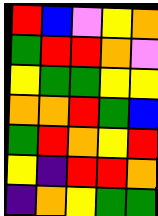[["red", "blue", "violet", "yellow", "orange"], ["green", "red", "red", "orange", "violet"], ["yellow", "green", "green", "yellow", "yellow"], ["orange", "orange", "red", "green", "blue"], ["green", "red", "orange", "yellow", "red"], ["yellow", "indigo", "red", "red", "orange"], ["indigo", "orange", "yellow", "green", "green"]]